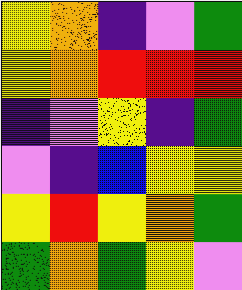[["yellow", "orange", "indigo", "violet", "green"], ["yellow", "orange", "red", "red", "red"], ["indigo", "violet", "yellow", "indigo", "green"], ["violet", "indigo", "blue", "yellow", "yellow"], ["yellow", "red", "yellow", "orange", "green"], ["green", "orange", "green", "yellow", "violet"]]